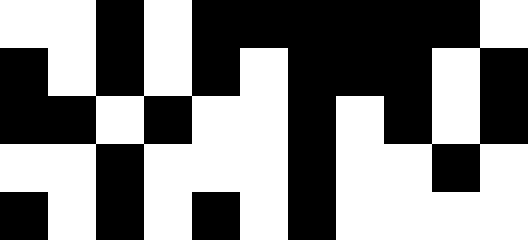[["white", "white", "black", "white", "black", "black", "black", "black", "black", "black", "white"], ["black", "white", "black", "white", "black", "white", "black", "black", "black", "white", "black"], ["black", "black", "white", "black", "white", "white", "black", "white", "black", "white", "black"], ["white", "white", "black", "white", "white", "white", "black", "white", "white", "black", "white"], ["black", "white", "black", "white", "black", "white", "black", "white", "white", "white", "white"]]